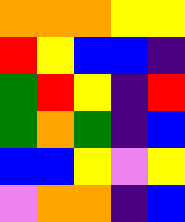[["orange", "orange", "orange", "yellow", "yellow"], ["red", "yellow", "blue", "blue", "indigo"], ["green", "red", "yellow", "indigo", "red"], ["green", "orange", "green", "indigo", "blue"], ["blue", "blue", "yellow", "violet", "yellow"], ["violet", "orange", "orange", "indigo", "blue"]]